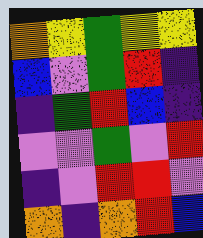[["orange", "yellow", "green", "yellow", "yellow"], ["blue", "violet", "green", "red", "indigo"], ["indigo", "green", "red", "blue", "indigo"], ["violet", "violet", "green", "violet", "red"], ["indigo", "violet", "red", "red", "violet"], ["orange", "indigo", "orange", "red", "blue"]]